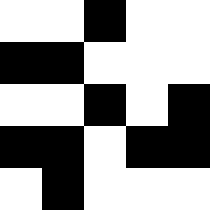[["white", "white", "black", "white", "white"], ["black", "black", "white", "white", "white"], ["white", "white", "black", "white", "black"], ["black", "black", "white", "black", "black"], ["white", "black", "white", "white", "white"]]